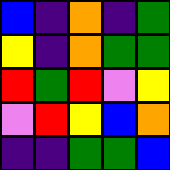[["blue", "indigo", "orange", "indigo", "green"], ["yellow", "indigo", "orange", "green", "green"], ["red", "green", "red", "violet", "yellow"], ["violet", "red", "yellow", "blue", "orange"], ["indigo", "indigo", "green", "green", "blue"]]